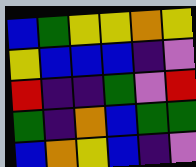[["blue", "green", "yellow", "yellow", "orange", "yellow"], ["yellow", "blue", "blue", "blue", "indigo", "violet"], ["red", "indigo", "indigo", "green", "violet", "red"], ["green", "indigo", "orange", "blue", "green", "green"], ["blue", "orange", "yellow", "blue", "indigo", "violet"]]